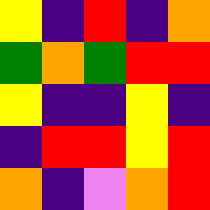[["yellow", "indigo", "red", "indigo", "orange"], ["green", "orange", "green", "red", "red"], ["yellow", "indigo", "indigo", "yellow", "indigo"], ["indigo", "red", "red", "yellow", "red"], ["orange", "indigo", "violet", "orange", "red"]]